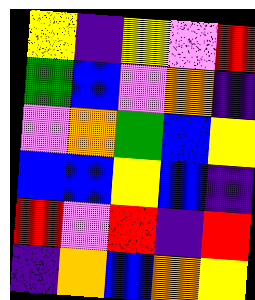[["yellow", "indigo", "yellow", "violet", "red"], ["green", "blue", "violet", "orange", "indigo"], ["violet", "orange", "green", "blue", "yellow"], ["blue", "blue", "yellow", "blue", "indigo"], ["red", "violet", "red", "indigo", "red"], ["indigo", "orange", "blue", "orange", "yellow"]]